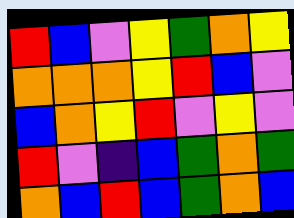[["red", "blue", "violet", "yellow", "green", "orange", "yellow"], ["orange", "orange", "orange", "yellow", "red", "blue", "violet"], ["blue", "orange", "yellow", "red", "violet", "yellow", "violet"], ["red", "violet", "indigo", "blue", "green", "orange", "green"], ["orange", "blue", "red", "blue", "green", "orange", "blue"]]